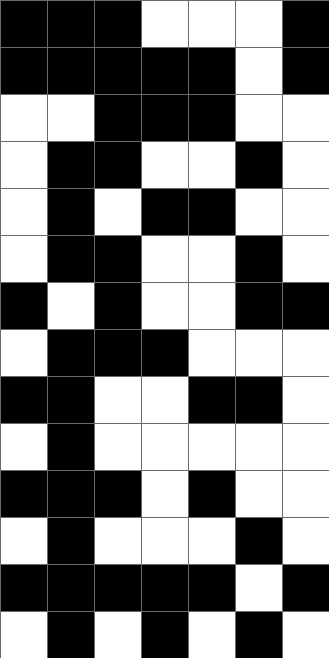[["black", "black", "black", "white", "white", "white", "black"], ["black", "black", "black", "black", "black", "white", "black"], ["white", "white", "black", "black", "black", "white", "white"], ["white", "black", "black", "white", "white", "black", "white"], ["white", "black", "white", "black", "black", "white", "white"], ["white", "black", "black", "white", "white", "black", "white"], ["black", "white", "black", "white", "white", "black", "black"], ["white", "black", "black", "black", "white", "white", "white"], ["black", "black", "white", "white", "black", "black", "white"], ["white", "black", "white", "white", "white", "white", "white"], ["black", "black", "black", "white", "black", "white", "white"], ["white", "black", "white", "white", "white", "black", "white"], ["black", "black", "black", "black", "black", "white", "black"], ["white", "black", "white", "black", "white", "black", "white"]]